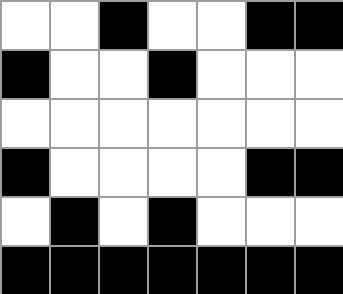[["white", "white", "black", "white", "white", "black", "black"], ["black", "white", "white", "black", "white", "white", "white"], ["white", "white", "white", "white", "white", "white", "white"], ["black", "white", "white", "white", "white", "black", "black"], ["white", "black", "white", "black", "white", "white", "white"], ["black", "black", "black", "black", "black", "black", "black"]]